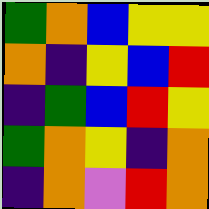[["green", "orange", "blue", "yellow", "yellow"], ["orange", "indigo", "yellow", "blue", "red"], ["indigo", "green", "blue", "red", "yellow"], ["green", "orange", "yellow", "indigo", "orange"], ["indigo", "orange", "violet", "red", "orange"]]